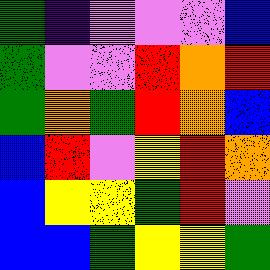[["green", "indigo", "violet", "violet", "violet", "blue"], ["green", "violet", "violet", "red", "orange", "red"], ["green", "orange", "green", "red", "orange", "blue"], ["blue", "red", "violet", "yellow", "red", "orange"], ["blue", "yellow", "yellow", "green", "red", "violet"], ["blue", "blue", "green", "yellow", "yellow", "green"]]